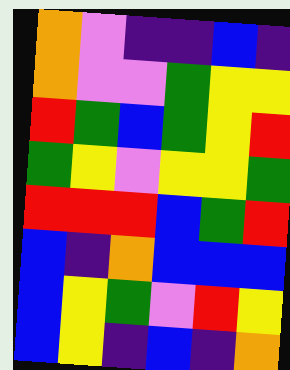[["orange", "violet", "indigo", "indigo", "blue", "indigo"], ["orange", "violet", "violet", "green", "yellow", "yellow"], ["red", "green", "blue", "green", "yellow", "red"], ["green", "yellow", "violet", "yellow", "yellow", "green"], ["red", "red", "red", "blue", "green", "red"], ["blue", "indigo", "orange", "blue", "blue", "blue"], ["blue", "yellow", "green", "violet", "red", "yellow"], ["blue", "yellow", "indigo", "blue", "indigo", "orange"]]